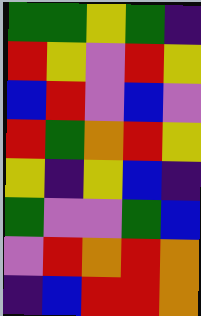[["green", "green", "yellow", "green", "indigo"], ["red", "yellow", "violet", "red", "yellow"], ["blue", "red", "violet", "blue", "violet"], ["red", "green", "orange", "red", "yellow"], ["yellow", "indigo", "yellow", "blue", "indigo"], ["green", "violet", "violet", "green", "blue"], ["violet", "red", "orange", "red", "orange"], ["indigo", "blue", "red", "red", "orange"]]